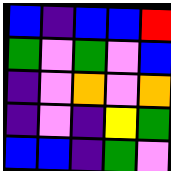[["blue", "indigo", "blue", "blue", "red"], ["green", "violet", "green", "violet", "blue"], ["indigo", "violet", "orange", "violet", "orange"], ["indigo", "violet", "indigo", "yellow", "green"], ["blue", "blue", "indigo", "green", "violet"]]